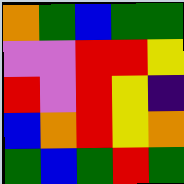[["orange", "green", "blue", "green", "green"], ["violet", "violet", "red", "red", "yellow"], ["red", "violet", "red", "yellow", "indigo"], ["blue", "orange", "red", "yellow", "orange"], ["green", "blue", "green", "red", "green"]]